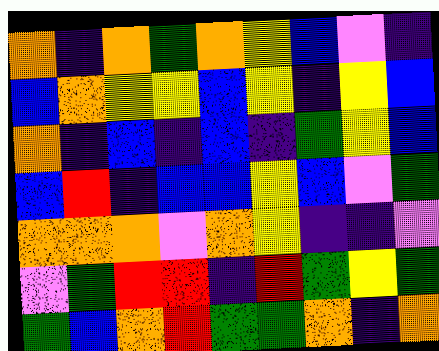[["orange", "indigo", "orange", "green", "orange", "yellow", "blue", "violet", "indigo"], ["blue", "orange", "yellow", "yellow", "blue", "yellow", "indigo", "yellow", "blue"], ["orange", "indigo", "blue", "indigo", "blue", "indigo", "green", "yellow", "blue"], ["blue", "red", "indigo", "blue", "blue", "yellow", "blue", "violet", "green"], ["orange", "orange", "orange", "violet", "orange", "yellow", "indigo", "indigo", "violet"], ["violet", "green", "red", "red", "indigo", "red", "green", "yellow", "green"], ["green", "blue", "orange", "red", "green", "green", "orange", "indigo", "orange"]]